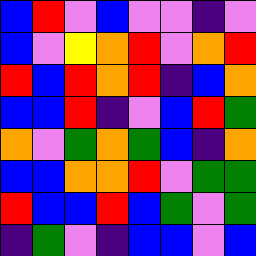[["blue", "red", "violet", "blue", "violet", "violet", "indigo", "violet"], ["blue", "violet", "yellow", "orange", "red", "violet", "orange", "red"], ["red", "blue", "red", "orange", "red", "indigo", "blue", "orange"], ["blue", "blue", "red", "indigo", "violet", "blue", "red", "green"], ["orange", "violet", "green", "orange", "green", "blue", "indigo", "orange"], ["blue", "blue", "orange", "orange", "red", "violet", "green", "green"], ["red", "blue", "blue", "red", "blue", "green", "violet", "green"], ["indigo", "green", "violet", "indigo", "blue", "blue", "violet", "blue"]]